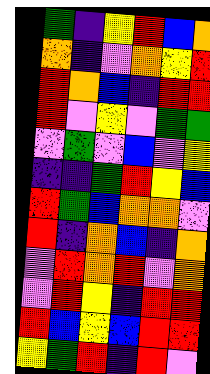[["green", "indigo", "yellow", "red", "blue", "orange"], ["orange", "indigo", "violet", "orange", "yellow", "red"], ["red", "orange", "blue", "indigo", "red", "red"], ["red", "violet", "yellow", "violet", "green", "green"], ["violet", "green", "violet", "blue", "violet", "yellow"], ["indigo", "indigo", "green", "red", "yellow", "blue"], ["red", "green", "blue", "orange", "orange", "violet"], ["red", "indigo", "orange", "blue", "indigo", "orange"], ["violet", "red", "orange", "red", "violet", "orange"], ["violet", "red", "yellow", "indigo", "red", "red"], ["red", "blue", "yellow", "blue", "red", "red"], ["yellow", "green", "red", "indigo", "red", "violet"]]